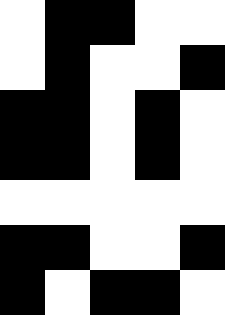[["white", "black", "black", "white", "white"], ["white", "black", "white", "white", "black"], ["black", "black", "white", "black", "white"], ["black", "black", "white", "black", "white"], ["white", "white", "white", "white", "white"], ["black", "black", "white", "white", "black"], ["black", "white", "black", "black", "white"]]